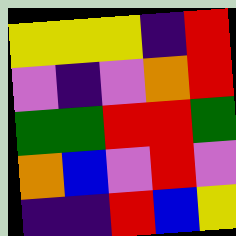[["yellow", "yellow", "yellow", "indigo", "red"], ["violet", "indigo", "violet", "orange", "red"], ["green", "green", "red", "red", "green"], ["orange", "blue", "violet", "red", "violet"], ["indigo", "indigo", "red", "blue", "yellow"]]